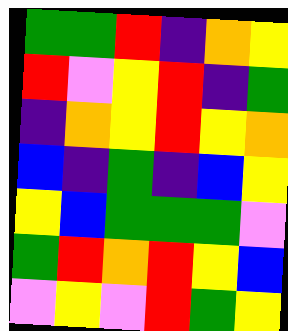[["green", "green", "red", "indigo", "orange", "yellow"], ["red", "violet", "yellow", "red", "indigo", "green"], ["indigo", "orange", "yellow", "red", "yellow", "orange"], ["blue", "indigo", "green", "indigo", "blue", "yellow"], ["yellow", "blue", "green", "green", "green", "violet"], ["green", "red", "orange", "red", "yellow", "blue"], ["violet", "yellow", "violet", "red", "green", "yellow"]]